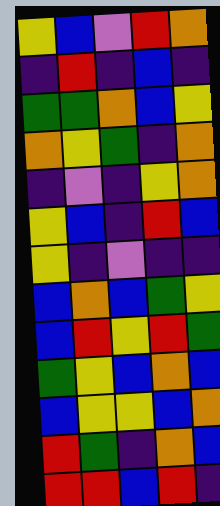[["yellow", "blue", "violet", "red", "orange"], ["indigo", "red", "indigo", "blue", "indigo"], ["green", "green", "orange", "blue", "yellow"], ["orange", "yellow", "green", "indigo", "orange"], ["indigo", "violet", "indigo", "yellow", "orange"], ["yellow", "blue", "indigo", "red", "blue"], ["yellow", "indigo", "violet", "indigo", "indigo"], ["blue", "orange", "blue", "green", "yellow"], ["blue", "red", "yellow", "red", "green"], ["green", "yellow", "blue", "orange", "blue"], ["blue", "yellow", "yellow", "blue", "orange"], ["red", "green", "indigo", "orange", "blue"], ["red", "red", "blue", "red", "indigo"]]